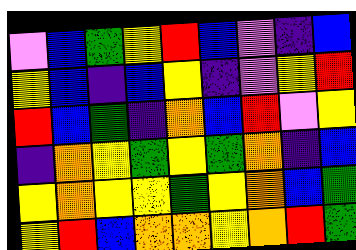[["violet", "blue", "green", "yellow", "red", "blue", "violet", "indigo", "blue"], ["yellow", "blue", "indigo", "blue", "yellow", "indigo", "violet", "yellow", "red"], ["red", "blue", "green", "indigo", "orange", "blue", "red", "violet", "yellow"], ["indigo", "orange", "yellow", "green", "yellow", "green", "orange", "indigo", "blue"], ["yellow", "orange", "yellow", "yellow", "green", "yellow", "orange", "blue", "green"], ["yellow", "red", "blue", "orange", "orange", "yellow", "orange", "red", "green"]]